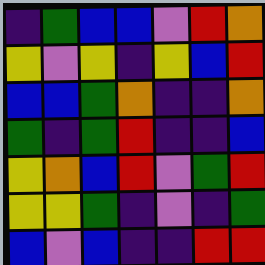[["indigo", "green", "blue", "blue", "violet", "red", "orange"], ["yellow", "violet", "yellow", "indigo", "yellow", "blue", "red"], ["blue", "blue", "green", "orange", "indigo", "indigo", "orange"], ["green", "indigo", "green", "red", "indigo", "indigo", "blue"], ["yellow", "orange", "blue", "red", "violet", "green", "red"], ["yellow", "yellow", "green", "indigo", "violet", "indigo", "green"], ["blue", "violet", "blue", "indigo", "indigo", "red", "red"]]